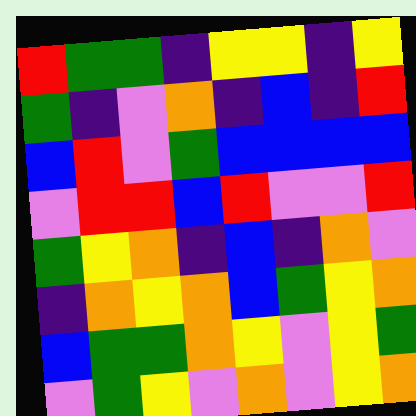[["red", "green", "green", "indigo", "yellow", "yellow", "indigo", "yellow"], ["green", "indigo", "violet", "orange", "indigo", "blue", "indigo", "red"], ["blue", "red", "violet", "green", "blue", "blue", "blue", "blue"], ["violet", "red", "red", "blue", "red", "violet", "violet", "red"], ["green", "yellow", "orange", "indigo", "blue", "indigo", "orange", "violet"], ["indigo", "orange", "yellow", "orange", "blue", "green", "yellow", "orange"], ["blue", "green", "green", "orange", "yellow", "violet", "yellow", "green"], ["violet", "green", "yellow", "violet", "orange", "violet", "yellow", "orange"]]